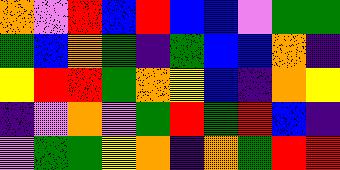[["orange", "violet", "red", "blue", "red", "blue", "blue", "violet", "green", "green"], ["green", "blue", "orange", "green", "indigo", "green", "blue", "blue", "orange", "indigo"], ["yellow", "red", "red", "green", "orange", "yellow", "blue", "indigo", "orange", "yellow"], ["indigo", "violet", "orange", "violet", "green", "red", "green", "red", "blue", "indigo"], ["violet", "green", "green", "yellow", "orange", "indigo", "orange", "green", "red", "red"]]